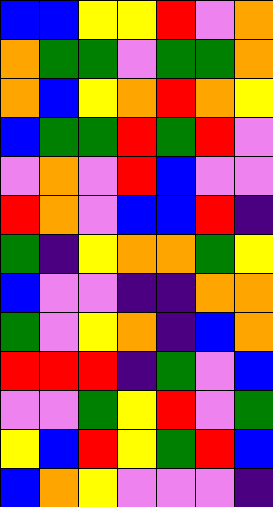[["blue", "blue", "yellow", "yellow", "red", "violet", "orange"], ["orange", "green", "green", "violet", "green", "green", "orange"], ["orange", "blue", "yellow", "orange", "red", "orange", "yellow"], ["blue", "green", "green", "red", "green", "red", "violet"], ["violet", "orange", "violet", "red", "blue", "violet", "violet"], ["red", "orange", "violet", "blue", "blue", "red", "indigo"], ["green", "indigo", "yellow", "orange", "orange", "green", "yellow"], ["blue", "violet", "violet", "indigo", "indigo", "orange", "orange"], ["green", "violet", "yellow", "orange", "indigo", "blue", "orange"], ["red", "red", "red", "indigo", "green", "violet", "blue"], ["violet", "violet", "green", "yellow", "red", "violet", "green"], ["yellow", "blue", "red", "yellow", "green", "red", "blue"], ["blue", "orange", "yellow", "violet", "violet", "violet", "indigo"]]